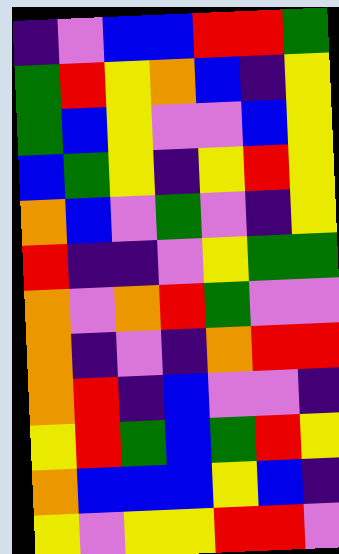[["indigo", "violet", "blue", "blue", "red", "red", "green"], ["green", "red", "yellow", "orange", "blue", "indigo", "yellow"], ["green", "blue", "yellow", "violet", "violet", "blue", "yellow"], ["blue", "green", "yellow", "indigo", "yellow", "red", "yellow"], ["orange", "blue", "violet", "green", "violet", "indigo", "yellow"], ["red", "indigo", "indigo", "violet", "yellow", "green", "green"], ["orange", "violet", "orange", "red", "green", "violet", "violet"], ["orange", "indigo", "violet", "indigo", "orange", "red", "red"], ["orange", "red", "indigo", "blue", "violet", "violet", "indigo"], ["yellow", "red", "green", "blue", "green", "red", "yellow"], ["orange", "blue", "blue", "blue", "yellow", "blue", "indigo"], ["yellow", "violet", "yellow", "yellow", "red", "red", "violet"]]